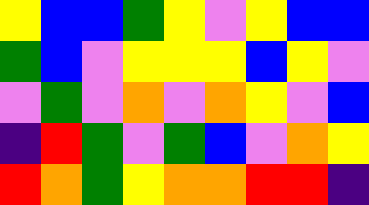[["yellow", "blue", "blue", "green", "yellow", "violet", "yellow", "blue", "blue"], ["green", "blue", "violet", "yellow", "yellow", "yellow", "blue", "yellow", "violet"], ["violet", "green", "violet", "orange", "violet", "orange", "yellow", "violet", "blue"], ["indigo", "red", "green", "violet", "green", "blue", "violet", "orange", "yellow"], ["red", "orange", "green", "yellow", "orange", "orange", "red", "red", "indigo"]]